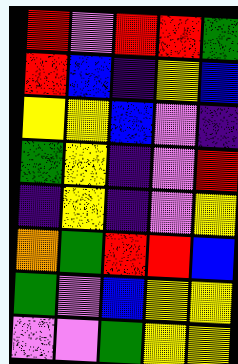[["red", "violet", "red", "red", "green"], ["red", "blue", "indigo", "yellow", "blue"], ["yellow", "yellow", "blue", "violet", "indigo"], ["green", "yellow", "indigo", "violet", "red"], ["indigo", "yellow", "indigo", "violet", "yellow"], ["orange", "green", "red", "red", "blue"], ["green", "violet", "blue", "yellow", "yellow"], ["violet", "violet", "green", "yellow", "yellow"]]